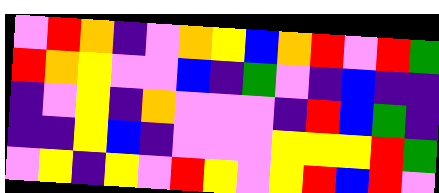[["violet", "red", "orange", "indigo", "violet", "orange", "yellow", "blue", "orange", "red", "violet", "red", "green"], ["red", "orange", "yellow", "violet", "violet", "blue", "indigo", "green", "violet", "indigo", "blue", "indigo", "indigo"], ["indigo", "violet", "yellow", "indigo", "orange", "violet", "violet", "violet", "indigo", "red", "blue", "green", "indigo"], ["indigo", "indigo", "yellow", "blue", "indigo", "violet", "violet", "violet", "yellow", "yellow", "yellow", "red", "green"], ["violet", "yellow", "indigo", "yellow", "violet", "red", "yellow", "violet", "yellow", "red", "blue", "red", "violet"]]